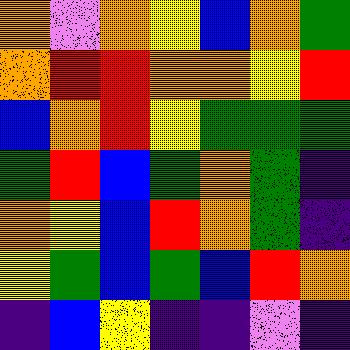[["orange", "violet", "orange", "yellow", "blue", "orange", "green"], ["orange", "red", "red", "orange", "orange", "yellow", "red"], ["blue", "orange", "red", "yellow", "green", "green", "green"], ["green", "red", "blue", "green", "orange", "green", "indigo"], ["orange", "yellow", "blue", "red", "orange", "green", "indigo"], ["yellow", "green", "blue", "green", "blue", "red", "orange"], ["indigo", "blue", "yellow", "indigo", "indigo", "violet", "indigo"]]